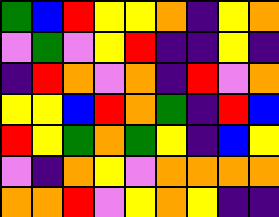[["green", "blue", "red", "yellow", "yellow", "orange", "indigo", "yellow", "orange"], ["violet", "green", "violet", "yellow", "red", "indigo", "indigo", "yellow", "indigo"], ["indigo", "red", "orange", "violet", "orange", "indigo", "red", "violet", "orange"], ["yellow", "yellow", "blue", "red", "orange", "green", "indigo", "red", "blue"], ["red", "yellow", "green", "orange", "green", "yellow", "indigo", "blue", "yellow"], ["violet", "indigo", "orange", "yellow", "violet", "orange", "orange", "orange", "orange"], ["orange", "orange", "red", "violet", "yellow", "orange", "yellow", "indigo", "indigo"]]